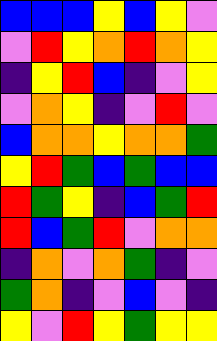[["blue", "blue", "blue", "yellow", "blue", "yellow", "violet"], ["violet", "red", "yellow", "orange", "red", "orange", "yellow"], ["indigo", "yellow", "red", "blue", "indigo", "violet", "yellow"], ["violet", "orange", "yellow", "indigo", "violet", "red", "violet"], ["blue", "orange", "orange", "yellow", "orange", "orange", "green"], ["yellow", "red", "green", "blue", "green", "blue", "blue"], ["red", "green", "yellow", "indigo", "blue", "green", "red"], ["red", "blue", "green", "red", "violet", "orange", "orange"], ["indigo", "orange", "violet", "orange", "green", "indigo", "violet"], ["green", "orange", "indigo", "violet", "blue", "violet", "indigo"], ["yellow", "violet", "red", "yellow", "green", "yellow", "yellow"]]